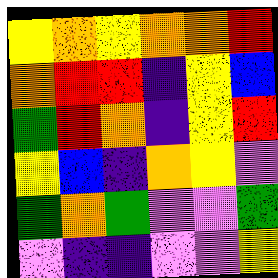[["yellow", "orange", "yellow", "orange", "orange", "red"], ["orange", "red", "red", "indigo", "yellow", "blue"], ["green", "red", "orange", "indigo", "yellow", "red"], ["yellow", "blue", "indigo", "orange", "yellow", "violet"], ["green", "orange", "green", "violet", "violet", "green"], ["violet", "indigo", "indigo", "violet", "violet", "yellow"]]